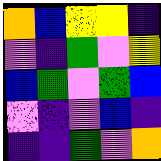[["orange", "blue", "yellow", "yellow", "indigo"], ["violet", "indigo", "green", "violet", "yellow"], ["blue", "green", "violet", "green", "blue"], ["violet", "indigo", "violet", "blue", "indigo"], ["indigo", "indigo", "green", "violet", "orange"]]